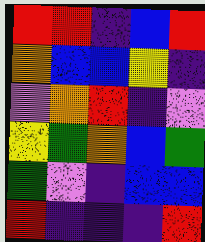[["red", "red", "indigo", "blue", "red"], ["orange", "blue", "blue", "yellow", "indigo"], ["violet", "orange", "red", "indigo", "violet"], ["yellow", "green", "orange", "blue", "green"], ["green", "violet", "indigo", "blue", "blue"], ["red", "indigo", "indigo", "indigo", "red"]]